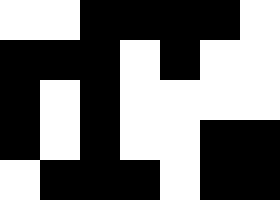[["white", "white", "black", "black", "black", "black", "white"], ["black", "black", "black", "white", "black", "white", "white"], ["black", "white", "black", "white", "white", "white", "white"], ["black", "white", "black", "white", "white", "black", "black"], ["white", "black", "black", "black", "white", "black", "black"]]